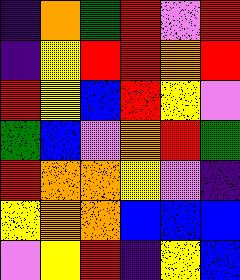[["indigo", "orange", "green", "red", "violet", "red"], ["indigo", "yellow", "red", "red", "orange", "red"], ["red", "yellow", "blue", "red", "yellow", "violet"], ["green", "blue", "violet", "orange", "red", "green"], ["red", "orange", "orange", "yellow", "violet", "indigo"], ["yellow", "orange", "orange", "blue", "blue", "blue"], ["violet", "yellow", "red", "indigo", "yellow", "blue"]]